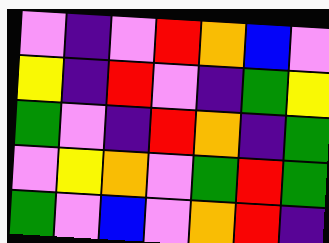[["violet", "indigo", "violet", "red", "orange", "blue", "violet"], ["yellow", "indigo", "red", "violet", "indigo", "green", "yellow"], ["green", "violet", "indigo", "red", "orange", "indigo", "green"], ["violet", "yellow", "orange", "violet", "green", "red", "green"], ["green", "violet", "blue", "violet", "orange", "red", "indigo"]]